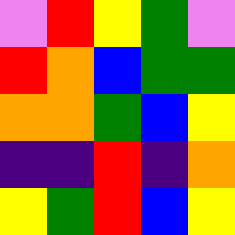[["violet", "red", "yellow", "green", "violet"], ["red", "orange", "blue", "green", "green"], ["orange", "orange", "green", "blue", "yellow"], ["indigo", "indigo", "red", "indigo", "orange"], ["yellow", "green", "red", "blue", "yellow"]]